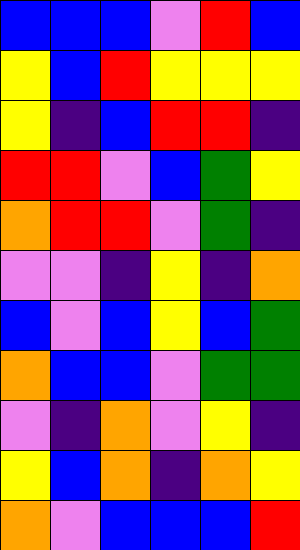[["blue", "blue", "blue", "violet", "red", "blue"], ["yellow", "blue", "red", "yellow", "yellow", "yellow"], ["yellow", "indigo", "blue", "red", "red", "indigo"], ["red", "red", "violet", "blue", "green", "yellow"], ["orange", "red", "red", "violet", "green", "indigo"], ["violet", "violet", "indigo", "yellow", "indigo", "orange"], ["blue", "violet", "blue", "yellow", "blue", "green"], ["orange", "blue", "blue", "violet", "green", "green"], ["violet", "indigo", "orange", "violet", "yellow", "indigo"], ["yellow", "blue", "orange", "indigo", "orange", "yellow"], ["orange", "violet", "blue", "blue", "blue", "red"]]